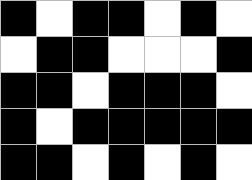[["black", "white", "black", "black", "white", "black", "white"], ["white", "black", "black", "white", "white", "white", "black"], ["black", "black", "white", "black", "black", "black", "white"], ["black", "white", "black", "black", "black", "black", "black"], ["black", "black", "white", "black", "white", "black", "white"]]